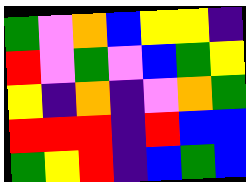[["green", "violet", "orange", "blue", "yellow", "yellow", "indigo"], ["red", "violet", "green", "violet", "blue", "green", "yellow"], ["yellow", "indigo", "orange", "indigo", "violet", "orange", "green"], ["red", "red", "red", "indigo", "red", "blue", "blue"], ["green", "yellow", "red", "indigo", "blue", "green", "blue"]]